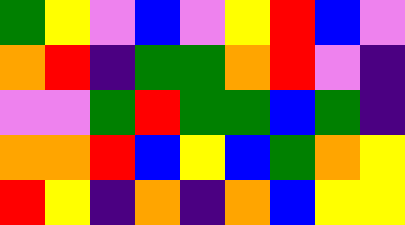[["green", "yellow", "violet", "blue", "violet", "yellow", "red", "blue", "violet"], ["orange", "red", "indigo", "green", "green", "orange", "red", "violet", "indigo"], ["violet", "violet", "green", "red", "green", "green", "blue", "green", "indigo"], ["orange", "orange", "red", "blue", "yellow", "blue", "green", "orange", "yellow"], ["red", "yellow", "indigo", "orange", "indigo", "orange", "blue", "yellow", "yellow"]]